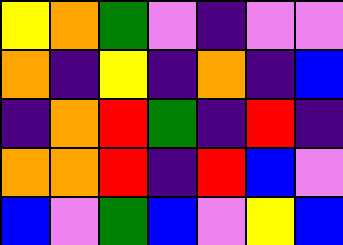[["yellow", "orange", "green", "violet", "indigo", "violet", "violet"], ["orange", "indigo", "yellow", "indigo", "orange", "indigo", "blue"], ["indigo", "orange", "red", "green", "indigo", "red", "indigo"], ["orange", "orange", "red", "indigo", "red", "blue", "violet"], ["blue", "violet", "green", "blue", "violet", "yellow", "blue"]]